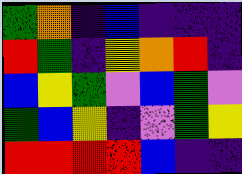[["green", "orange", "indigo", "blue", "indigo", "indigo", "indigo"], ["red", "green", "indigo", "yellow", "orange", "red", "indigo"], ["blue", "yellow", "green", "violet", "blue", "green", "violet"], ["green", "blue", "yellow", "indigo", "violet", "green", "yellow"], ["red", "red", "red", "red", "blue", "indigo", "indigo"]]